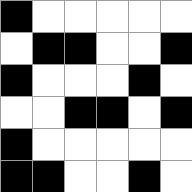[["black", "white", "white", "white", "white", "white"], ["white", "black", "black", "white", "white", "black"], ["black", "white", "white", "white", "black", "white"], ["white", "white", "black", "black", "white", "black"], ["black", "white", "white", "white", "white", "white"], ["black", "black", "white", "white", "black", "white"]]